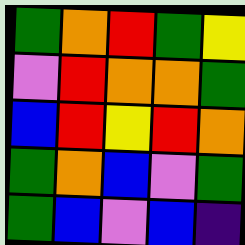[["green", "orange", "red", "green", "yellow"], ["violet", "red", "orange", "orange", "green"], ["blue", "red", "yellow", "red", "orange"], ["green", "orange", "blue", "violet", "green"], ["green", "blue", "violet", "blue", "indigo"]]